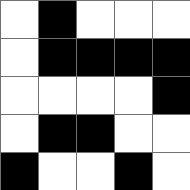[["white", "black", "white", "white", "white"], ["white", "black", "black", "black", "black"], ["white", "white", "white", "white", "black"], ["white", "black", "black", "white", "white"], ["black", "white", "white", "black", "white"]]